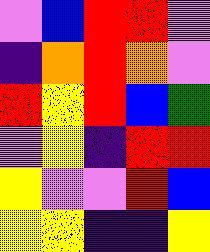[["violet", "blue", "red", "red", "violet"], ["indigo", "orange", "red", "orange", "violet"], ["red", "yellow", "red", "blue", "green"], ["violet", "yellow", "indigo", "red", "red"], ["yellow", "violet", "violet", "red", "blue"], ["yellow", "yellow", "indigo", "indigo", "yellow"]]